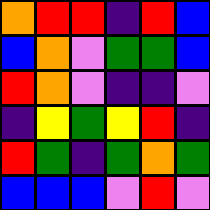[["orange", "red", "red", "indigo", "red", "blue"], ["blue", "orange", "violet", "green", "green", "blue"], ["red", "orange", "violet", "indigo", "indigo", "violet"], ["indigo", "yellow", "green", "yellow", "red", "indigo"], ["red", "green", "indigo", "green", "orange", "green"], ["blue", "blue", "blue", "violet", "red", "violet"]]